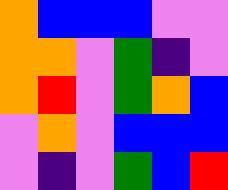[["orange", "blue", "blue", "blue", "violet", "violet"], ["orange", "orange", "violet", "green", "indigo", "violet"], ["orange", "red", "violet", "green", "orange", "blue"], ["violet", "orange", "violet", "blue", "blue", "blue"], ["violet", "indigo", "violet", "green", "blue", "red"]]